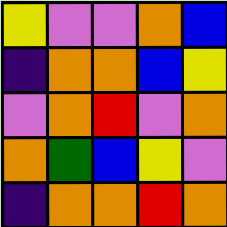[["yellow", "violet", "violet", "orange", "blue"], ["indigo", "orange", "orange", "blue", "yellow"], ["violet", "orange", "red", "violet", "orange"], ["orange", "green", "blue", "yellow", "violet"], ["indigo", "orange", "orange", "red", "orange"]]